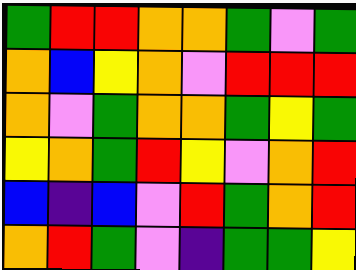[["green", "red", "red", "orange", "orange", "green", "violet", "green"], ["orange", "blue", "yellow", "orange", "violet", "red", "red", "red"], ["orange", "violet", "green", "orange", "orange", "green", "yellow", "green"], ["yellow", "orange", "green", "red", "yellow", "violet", "orange", "red"], ["blue", "indigo", "blue", "violet", "red", "green", "orange", "red"], ["orange", "red", "green", "violet", "indigo", "green", "green", "yellow"]]